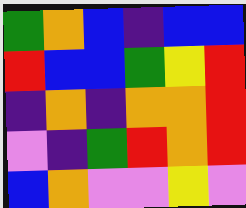[["green", "orange", "blue", "indigo", "blue", "blue"], ["red", "blue", "blue", "green", "yellow", "red"], ["indigo", "orange", "indigo", "orange", "orange", "red"], ["violet", "indigo", "green", "red", "orange", "red"], ["blue", "orange", "violet", "violet", "yellow", "violet"]]